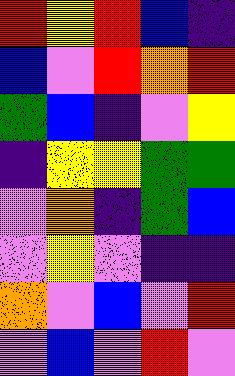[["red", "yellow", "red", "blue", "indigo"], ["blue", "violet", "red", "orange", "red"], ["green", "blue", "indigo", "violet", "yellow"], ["indigo", "yellow", "yellow", "green", "green"], ["violet", "orange", "indigo", "green", "blue"], ["violet", "yellow", "violet", "indigo", "indigo"], ["orange", "violet", "blue", "violet", "red"], ["violet", "blue", "violet", "red", "violet"]]